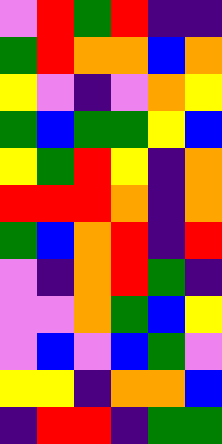[["violet", "red", "green", "red", "indigo", "indigo"], ["green", "red", "orange", "orange", "blue", "orange"], ["yellow", "violet", "indigo", "violet", "orange", "yellow"], ["green", "blue", "green", "green", "yellow", "blue"], ["yellow", "green", "red", "yellow", "indigo", "orange"], ["red", "red", "red", "orange", "indigo", "orange"], ["green", "blue", "orange", "red", "indigo", "red"], ["violet", "indigo", "orange", "red", "green", "indigo"], ["violet", "violet", "orange", "green", "blue", "yellow"], ["violet", "blue", "violet", "blue", "green", "violet"], ["yellow", "yellow", "indigo", "orange", "orange", "blue"], ["indigo", "red", "red", "indigo", "green", "green"]]